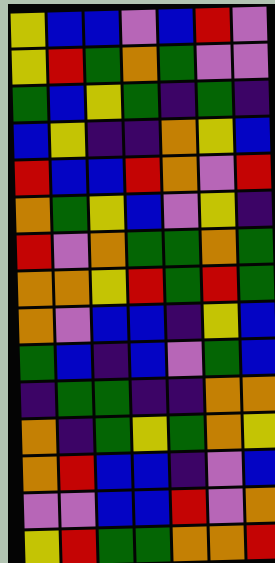[["yellow", "blue", "blue", "violet", "blue", "red", "violet"], ["yellow", "red", "green", "orange", "green", "violet", "violet"], ["green", "blue", "yellow", "green", "indigo", "green", "indigo"], ["blue", "yellow", "indigo", "indigo", "orange", "yellow", "blue"], ["red", "blue", "blue", "red", "orange", "violet", "red"], ["orange", "green", "yellow", "blue", "violet", "yellow", "indigo"], ["red", "violet", "orange", "green", "green", "orange", "green"], ["orange", "orange", "yellow", "red", "green", "red", "green"], ["orange", "violet", "blue", "blue", "indigo", "yellow", "blue"], ["green", "blue", "indigo", "blue", "violet", "green", "blue"], ["indigo", "green", "green", "indigo", "indigo", "orange", "orange"], ["orange", "indigo", "green", "yellow", "green", "orange", "yellow"], ["orange", "red", "blue", "blue", "indigo", "violet", "blue"], ["violet", "violet", "blue", "blue", "red", "violet", "orange"], ["yellow", "red", "green", "green", "orange", "orange", "red"]]